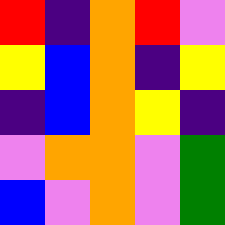[["red", "indigo", "orange", "red", "violet"], ["yellow", "blue", "orange", "indigo", "yellow"], ["indigo", "blue", "orange", "yellow", "indigo"], ["violet", "orange", "orange", "violet", "green"], ["blue", "violet", "orange", "violet", "green"]]